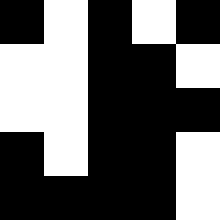[["black", "white", "black", "white", "black"], ["white", "white", "black", "black", "white"], ["white", "white", "black", "black", "black"], ["black", "white", "black", "black", "white"], ["black", "black", "black", "black", "white"]]